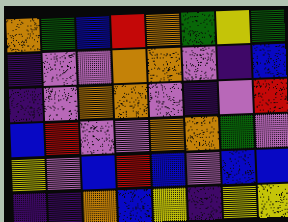[["orange", "green", "blue", "red", "orange", "green", "yellow", "green"], ["indigo", "violet", "violet", "orange", "orange", "violet", "indigo", "blue"], ["indigo", "violet", "orange", "orange", "violet", "indigo", "violet", "red"], ["blue", "red", "violet", "violet", "orange", "orange", "green", "violet"], ["yellow", "violet", "blue", "red", "blue", "violet", "blue", "blue"], ["indigo", "indigo", "orange", "blue", "yellow", "indigo", "yellow", "yellow"]]